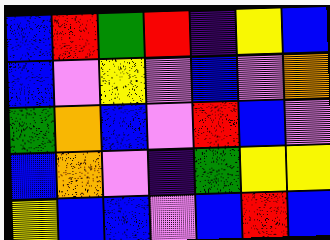[["blue", "red", "green", "red", "indigo", "yellow", "blue"], ["blue", "violet", "yellow", "violet", "blue", "violet", "orange"], ["green", "orange", "blue", "violet", "red", "blue", "violet"], ["blue", "orange", "violet", "indigo", "green", "yellow", "yellow"], ["yellow", "blue", "blue", "violet", "blue", "red", "blue"]]